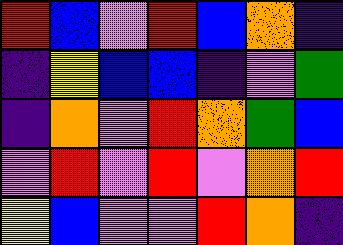[["red", "blue", "violet", "red", "blue", "orange", "indigo"], ["indigo", "yellow", "blue", "blue", "indigo", "violet", "green"], ["indigo", "orange", "violet", "red", "orange", "green", "blue"], ["violet", "red", "violet", "red", "violet", "orange", "red"], ["yellow", "blue", "violet", "violet", "red", "orange", "indigo"]]